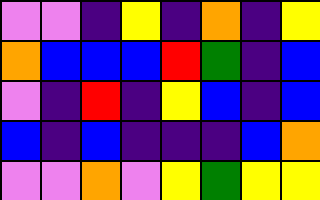[["violet", "violet", "indigo", "yellow", "indigo", "orange", "indigo", "yellow"], ["orange", "blue", "blue", "blue", "red", "green", "indigo", "blue"], ["violet", "indigo", "red", "indigo", "yellow", "blue", "indigo", "blue"], ["blue", "indigo", "blue", "indigo", "indigo", "indigo", "blue", "orange"], ["violet", "violet", "orange", "violet", "yellow", "green", "yellow", "yellow"]]